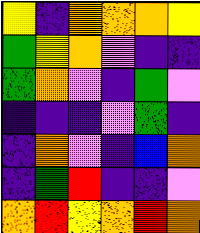[["yellow", "indigo", "orange", "orange", "orange", "yellow"], ["green", "yellow", "orange", "violet", "indigo", "indigo"], ["green", "orange", "violet", "indigo", "green", "violet"], ["indigo", "indigo", "indigo", "violet", "green", "indigo"], ["indigo", "orange", "violet", "indigo", "blue", "orange"], ["indigo", "green", "red", "indigo", "indigo", "violet"], ["orange", "red", "yellow", "orange", "red", "orange"]]